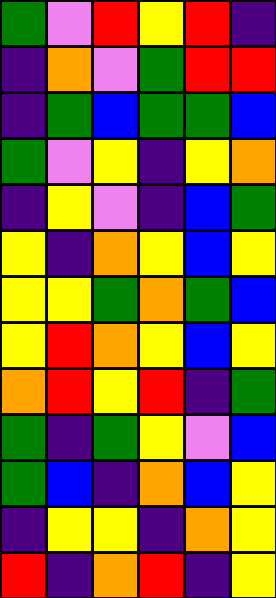[["green", "violet", "red", "yellow", "red", "indigo"], ["indigo", "orange", "violet", "green", "red", "red"], ["indigo", "green", "blue", "green", "green", "blue"], ["green", "violet", "yellow", "indigo", "yellow", "orange"], ["indigo", "yellow", "violet", "indigo", "blue", "green"], ["yellow", "indigo", "orange", "yellow", "blue", "yellow"], ["yellow", "yellow", "green", "orange", "green", "blue"], ["yellow", "red", "orange", "yellow", "blue", "yellow"], ["orange", "red", "yellow", "red", "indigo", "green"], ["green", "indigo", "green", "yellow", "violet", "blue"], ["green", "blue", "indigo", "orange", "blue", "yellow"], ["indigo", "yellow", "yellow", "indigo", "orange", "yellow"], ["red", "indigo", "orange", "red", "indigo", "yellow"]]